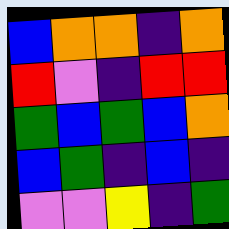[["blue", "orange", "orange", "indigo", "orange"], ["red", "violet", "indigo", "red", "red"], ["green", "blue", "green", "blue", "orange"], ["blue", "green", "indigo", "blue", "indigo"], ["violet", "violet", "yellow", "indigo", "green"]]